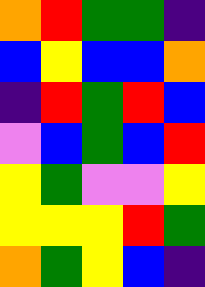[["orange", "red", "green", "green", "indigo"], ["blue", "yellow", "blue", "blue", "orange"], ["indigo", "red", "green", "red", "blue"], ["violet", "blue", "green", "blue", "red"], ["yellow", "green", "violet", "violet", "yellow"], ["yellow", "yellow", "yellow", "red", "green"], ["orange", "green", "yellow", "blue", "indigo"]]